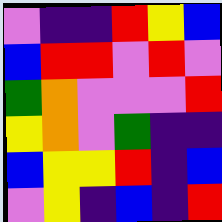[["violet", "indigo", "indigo", "red", "yellow", "blue"], ["blue", "red", "red", "violet", "red", "violet"], ["green", "orange", "violet", "violet", "violet", "red"], ["yellow", "orange", "violet", "green", "indigo", "indigo"], ["blue", "yellow", "yellow", "red", "indigo", "blue"], ["violet", "yellow", "indigo", "blue", "indigo", "red"]]